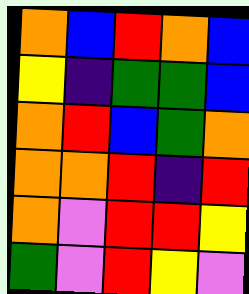[["orange", "blue", "red", "orange", "blue"], ["yellow", "indigo", "green", "green", "blue"], ["orange", "red", "blue", "green", "orange"], ["orange", "orange", "red", "indigo", "red"], ["orange", "violet", "red", "red", "yellow"], ["green", "violet", "red", "yellow", "violet"]]